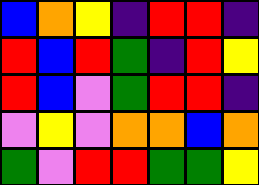[["blue", "orange", "yellow", "indigo", "red", "red", "indigo"], ["red", "blue", "red", "green", "indigo", "red", "yellow"], ["red", "blue", "violet", "green", "red", "red", "indigo"], ["violet", "yellow", "violet", "orange", "orange", "blue", "orange"], ["green", "violet", "red", "red", "green", "green", "yellow"]]